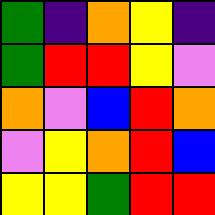[["green", "indigo", "orange", "yellow", "indigo"], ["green", "red", "red", "yellow", "violet"], ["orange", "violet", "blue", "red", "orange"], ["violet", "yellow", "orange", "red", "blue"], ["yellow", "yellow", "green", "red", "red"]]